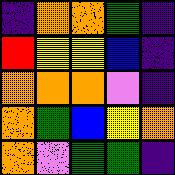[["indigo", "orange", "orange", "green", "indigo"], ["red", "yellow", "yellow", "blue", "indigo"], ["orange", "orange", "orange", "violet", "indigo"], ["orange", "green", "blue", "yellow", "orange"], ["orange", "violet", "green", "green", "indigo"]]